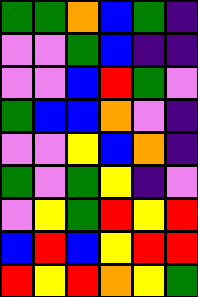[["green", "green", "orange", "blue", "green", "indigo"], ["violet", "violet", "green", "blue", "indigo", "indigo"], ["violet", "violet", "blue", "red", "green", "violet"], ["green", "blue", "blue", "orange", "violet", "indigo"], ["violet", "violet", "yellow", "blue", "orange", "indigo"], ["green", "violet", "green", "yellow", "indigo", "violet"], ["violet", "yellow", "green", "red", "yellow", "red"], ["blue", "red", "blue", "yellow", "red", "red"], ["red", "yellow", "red", "orange", "yellow", "green"]]